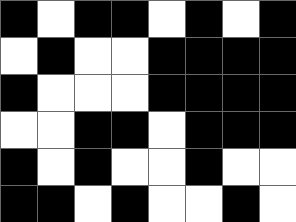[["black", "white", "black", "black", "white", "black", "white", "black"], ["white", "black", "white", "white", "black", "black", "black", "black"], ["black", "white", "white", "white", "black", "black", "black", "black"], ["white", "white", "black", "black", "white", "black", "black", "black"], ["black", "white", "black", "white", "white", "black", "white", "white"], ["black", "black", "white", "black", "white", "white", "black", "white"]]